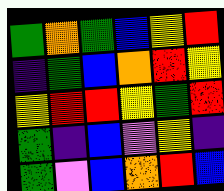[["green", "orange", "green", "blue", "yellow", "red"], ["indigo", "green", "blue", "orange", "red", "yellow"], ["yellow", "red", "red", "yellow", "green", "red"], ["green", "indigo", "blue", "violet", "yellow", "indigo"], ["green", "violet", "blue", "orange", "red", "blue"]]